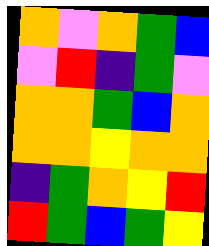[["orange", "violet", "orange", "green", "blue"], ["violet", "red", "indigo", "green", "violet"], ["orange", "orange", "green", "blue", "orange"], ["orange", "orange", "yellow", "orange", "orange"], ["indigo", "green", "orange", "yellow", "red"], ["red", "green", "blue", "green", "yellow"]]